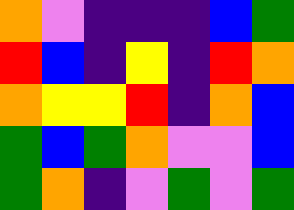[["orange", "violet", "indigo", "indigo", "indigo", "blue", "green"], ["red", "blue", "indigo", "yellow", "indigo", "red", "orange"], ["orange", "yellow", "yellow", "red", "indigo", "orange", "blue"], ["green", "blue", "green", "orange", "violet", "violet", "blue"], ["green", "orange", "indigo", "violet", "green", "violet", "green"]]